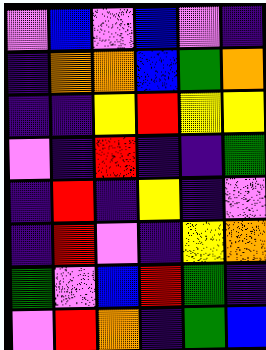[["violet", "blue", "violet", "blue", "violet", "indigo"], ["indigo", "orange", "orange", "blue", "green", "orange"], ["indigo", "indigo", "yellow", "red", "yellow", "yellow"], ["violet", "indigo", "red", "indigo", "indigo", "green"], ["indigo", "red", "indigo", "yellow", "indigo", "violet"], ["indigo", "red", "violet", "indigo", "yellow", "orange"], ["green", "violet", "blue", "red", "green", "indigo"], ["violet", "red", "orange", "indigo", "green", "blue"]]